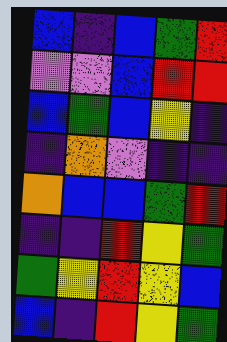[["blue", "indigo", "blue", "green", "red"], ["violet", "violet", "blue", "red", "red"], ["blue", "green", "blue", "yellow", "indigo"], ["indigo", "orange", "violet", "indigo", "indigo"], ["orange", "blue", "blue", "green", "red"], ["indigo", "indigo", "red", "yellow", "green"], ["green", "yellow", "red", "yellow", "blue"], ["blue", "indigo", "red", "yellow", "green"]]